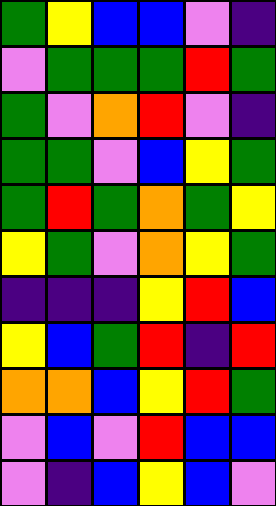[["green", "yellow", "blue", "blue", "violet", "indigo"], ["violet", "green", "green", "green", "red", "green"], ["green", "violet", "orange", "red", "violet", "indigo"], ["green", "green", "violet", "blue", "yellow", "green"], ["green", "red", "green", "orange", "green", "yellow"], ["yellow", "green", "violet", "orange", "yellow", "green"], ["indigo", "indigo", "indigo", "yellow", "red", "blue"], ["yellow", "blue", "green", "red", "indigo", "red"], ["orange", "orange", "blue", "yellow", "red", "green"], ["violet", "blue", "violet", "red", "blue", "blue"], ["violet", "indigo", "blue", "yellow", "blue", "violet"]]